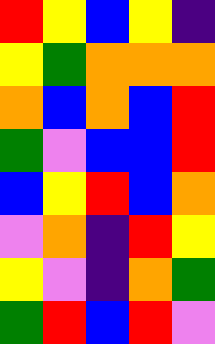[["red", "yellow", "blue", "yellow", "indigo"], ["yellow", "green", "orange", "orange", "orange"], ["orange", "blue", "orange", "blue", "red"], ["green", "violet", "blue", "blue", "red"], ["blue", "yellow", "red", "blue", "orange"], ["violet", "orange", "indigo", "red", "yellow"], ["yellow", "violet", "indigo", "orange", "green"], ["green", "red", "blue", "red", "violet"]]